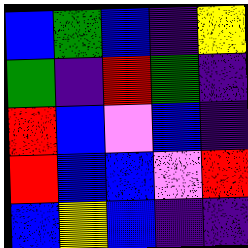[["blue", "green", "blue", "indigo", "yellow"], ["green", "indigo", "red", "green", "indigo"], ["red", "blue", "violet", "blue", "indigo"], ["red", "blue", "blue", "violet", "red"], ["blue", "yellow", "blue", "indigo", "indigo"]]